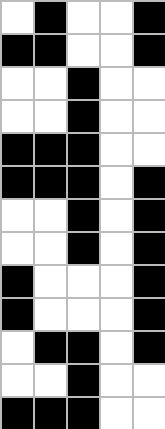[["white", "black", "white", "white", "black"], ["black", "black", "white", "white", "black"], ["white", "white", "black", "white", "white"], ["white", "white", "black", "white", "white"], ["black", "black", "black", "white", "white"], ["black", "black", "black", "white", "black"], ["white", "white", "black", "white", "black"], ["white", "white", "black", "white", "black"], ["black", "white", "white", "white", "black"], ["black", "white", "white", "white", "black"], ["white", "black", "black", "white", "black"], ["white", "white", "black", "white", "white"], ["black", "black", "black", "white", "white"]]